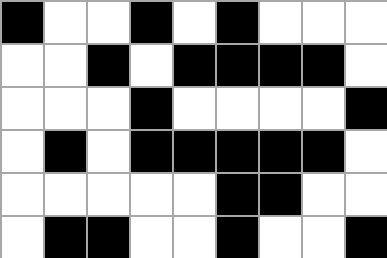[["black", "white", "white", "black", "white", "black", "white", "white", "white"], ["white", "white", "black", "white", "black", "black", "black", "black", "white"], ["white", "white", "white", "black", "white", "white", "white", "white", "black"], ["white", "black", "white", "black", "black", "black", "black", "black", "white"], ["white", "white", "white", "white", "white", "black", "black", "white", "white"], ["white", "black", "black", "white", "white", "black", "white", "white", "black"]]